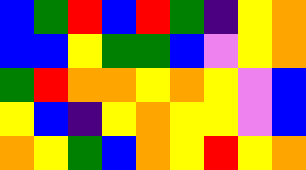[["blue", "green", "red", "blue", "red", "green", "indigo", "yellow", "orange"], ["blue", "blue", "yellow", "green", "green", "blue", "violet", "yellow", "orange"], ["green", "red", "orange", "orange", "yellow", "orange", "yellow", "violet", "blue"], ["yellow", "blue", "indigo", "yellow", "orange", "yellow", "yellow", "violet", "blue"], ["orange", "yellow", "green", "blue", "orange", "yellow", "red", "yellow", "orange"]]